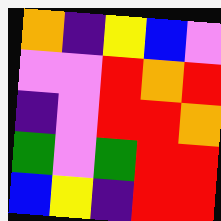[["orange", "indigo", "yellow", "blue", "violet"], ["violet", "violet", "red", "orange", "red"], ["indigo", "violet", "red", "red", "orange"], ["green", "violet", "green", "red", "red"], ["blue", "yellow", "indigo", "red", "red"]]